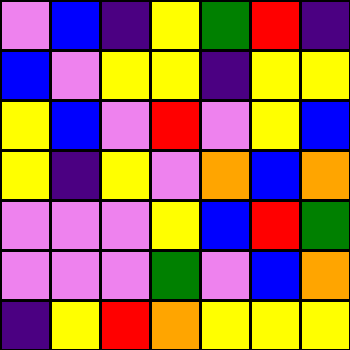[["violet", "blue", "indigo", "yellow", "green", "red", "indigo"], ["blue", "violet", "yellow", "yellow", "indigo", "yellow", "yellow"], ["yellow", "blue", "violet", "red", "violet", "yellow", "blue"], ["yellow", "indigo", "yellow", "violet", "orange", "blue", "orange"], ["violet", "violet", "violet", "yellow", "blue", "red", "green"], ["violet", "violet", "violet", "green", "violet", "blue", "orange"], ["indigo", "yellow", "red", "orange", "yellow", "yellow", "yellow"]]